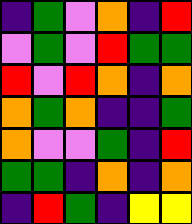[["indigo", "green", "violet", "orange", "indigo", "red"], ["violet", "green", "violet", "red", "green", "green"], ["red", "violet", "red", "orange", "indigo", "orange"], ["orange", "green", "orange", "indigo", "indigo", "green"], ["orange", "violet", "violet", "green", "indigo", "red"], ["green", "green", "indigo", "orange", "indigo", "orange"], ["indigo", "red", "green", "indigo", "yellow", "yellow"]]